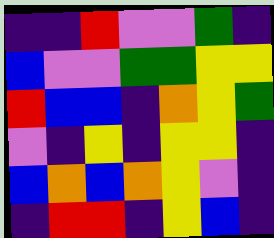[["indigo", "indigo", "red", "violet", "violet", "green", "indigo"], ["blue", "violet", "violet", "green", "green", "yellow", "yellow"], ["red", "blue", "blue", "indigo", "orange", "yellow", "green"], ["violet", "indigo", "yellow", "indigo", "yellow", "yellow", "indigo"], ["blue", "orange", "blue", "orange", "yellow", "violet", "indigo"], ["indigo", "red", "red", "indigo", "yellow", "blue", "indigo"]]